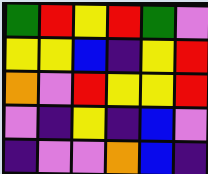[["green", "red", "yellow", "red", "green", "violet"], ["yellow", "yellow", "blue", "indigo", "yellow", "red"], ["orange", "violet", "red", "yellow", "yellow", "red"], ["violet", "indigo", "yellow", "indigo", "blue", "violet"], ["indigo", "violet", "violet", "orange", "blue", "indigo"]]